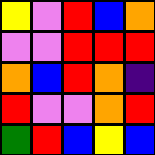[["yellow", "violet", "red", "blue", "orange"], ["violet", "violet", "red", "red", "red"], ["orange", "blue", "red", "orange", "indigo"], ["red", "violet", "violet", "orange", "red"], ["green", "red", "blue", "yellow", "blue"]]